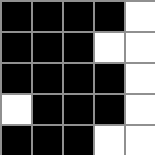[["black", "black", "black", "black", "white"], ["black", "black", "black", "white", "white"], ["black", "black", "black", "black", "white"], ["white", "black", "black", "black", "white"], ["black", "black", "black", "white", "white"]]